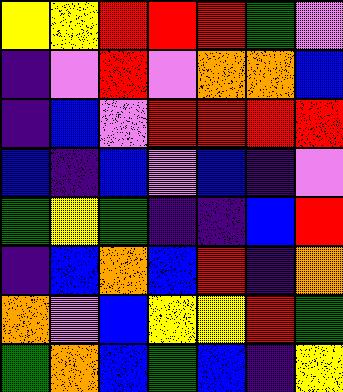[["yellow", "yellow", "red", "red", "red", "green", "violet"], ["indigo", "violet", "red", "violet", "orange", "orange", "blue"], ["indigo", "blue", "violet", "red", "red", "red", "red"], ["blue", "indigo", "blue", "violet", "blue", "indigo", "violet"], ["green", "yellow", "green", "indigo", "indigo", "blue", "red"], ["indigo", "blue", "orange", "blue", "red", "indigo", "orange"], ["orange", "violet", "blue", "yellow", "yellow", "red", "green"], ["green", "orange", "blue", "green", "blue", "indigo", "yellow"]]